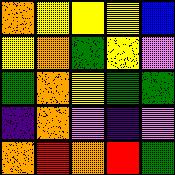[["orange", "yellow", "yellow", "yellow", "blue"], ["yellow", "orange", "green", "yellow", "violet"], ["green", "orange", "yellow", "green", "green"], ["indigo", "orange", "violet", "indigo", "violet"], ["orange", "red", "orange", "red", "green"]]